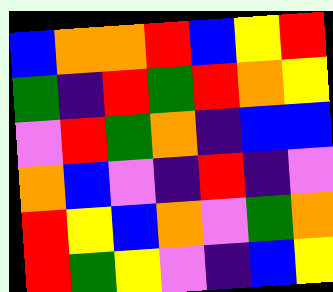[["blue", "orange", "orange", "red", "blue", "yellow", "red"], ["green", "indigo", "red", "green", "red", "orange", "yellow"], ["violet", "red", "green", "orange", "indigo", "blue", "blue"], ["orange", "blue", "violet", "indigo", "red", "indigo", "violet"], ["red", "yellow", "blue", "orange", "violet", "green", "orange"], ["red", "green", "yellow", "violet", "indigo", "blue", "yellow"]]